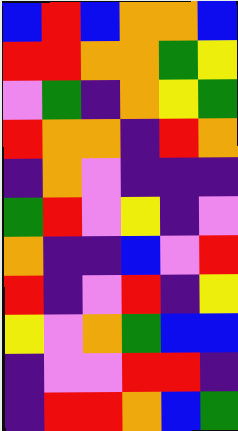[["blue", "red", "blue", "orange", "orange", "blue"], ["red", "red", "orange", "orange", "green", "yellow"], ["violet", "green", "indigo", "orange", "yellow", "green"], ["red", "orange", "orange", "indigo", "red", "orange"], ["indigo", "orange", "violet", "indigo", "indigo", "indigo"], ["green", "red", "violet", "yellow", "indigo", "violet"], ["orange", "indigo", "indigo", "blue", "violet", "red"], ["red", "indigo", "violet", "red", "indigo", "yellow"], ["yellow", "violet", "orange", "green", "blue", "blue"], ["indigo", "violet", "violet", "red", "red", "indigo"], ["indigo", "red", "red", "orange", "blue", "green"]]